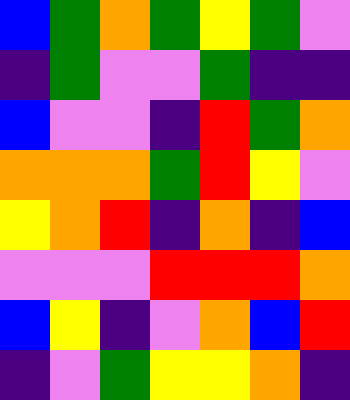[["blue", "green", "orange", "green", "yellow", "green", "violet"], ["indigo", "green", "violet", "violet", "green", "indigo", "indigo"], ["blue", "violet", "violet", "indigo", "red", "green", "orange"], ["orange", "orange", "orange", "green", "red", "yellow", "violet"], ["yellow", "orange", "red", "indigo", "orange", "indigo", "blue"], ["violet", "violet", "violet", "red", "red", "red", "orange"], ["blue", "yellow", "indigo", "violet", "orange", "blue", "red"], ["indigo", "violet", "green", "yellow", "yellow", "orange", "indigo"]]